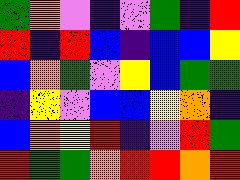[["green", "orange", "violet", "indigo", "violet", "green", "indigo", "red"], ["red", "indigo", "red", "blue", "indigo", "blue", "blue", "yellow"], ["blue", "orange", "green", "violet", "yellow", "blue", "green", "green"], ["indigo", "yellow", "violet", "blue", "blue", "yellow", "orange", "indigo"], ["blue", "orange", "yellow", "red", "indigo", "violet", "red", "green"], ["red", "green", "green", "orange", "red", "red", "orange", "red"]]